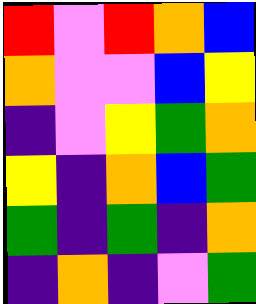[["red", "violet", "red", "orange", "blue"], ["orange", "violet", "violet", "blue", "yellow"], ["indigo", "violet", "yellow", "green", "orange"], ["yellow", "indigo", "orange", "blue", "green"], ["green", "indigo", "green", "indigo", "orange"], ["indigo", "orange", "indigo", "violet", "green"]]